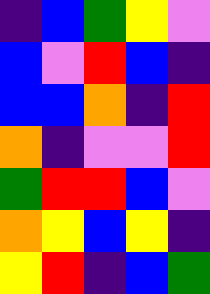[["indigo", "blue", "green", "yellow", "violet"], ["blue", "violet", "red", "blue", "indigo"], ["blue", "blue", "orange", "indigo", "red"], ["orange", "indigo", "violet", "violet", "red"], ["green", "red", "red", "blue", "violet"], ["orange", "yellow", "blue", "yellow", "indigo"], ["yellow", "red", "indigo", "blue", "green"]]